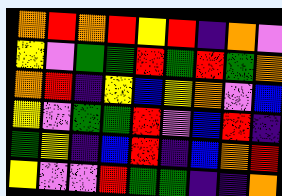[["orange", "red", "orange", "red", "yellow", "red", "indigo", "orange", "violet"], ["yellow", "violet", "green", "green", "red", "green", "red", "green", "orange"], ["orange", "red", "indigo", "yellow", "blue", "yellow", "orange", "violet", "blue"], ["yellow", "violet", "green", "green", "red", "violet", "blue", "red", "indigo"], ["green", "yellow", "indigo", "blue", "red", "indigo", "blue", "orange", "red"], ["yellow", "violet", "violet", "red", "green", "green", "indigo", "indigo", "orange"]]